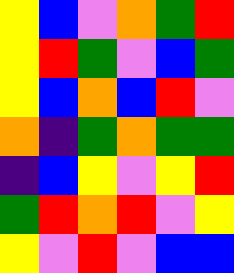[["yellow", "blue", "violet", "orange", "green", "red"], ["yellow", "red", "green", "violet", "blue", "green"], ["yellow", "blue", "orange", "blue", "red", "violet"], ["orange", "indigo", "green", "orange", "green", "green"], ["indigo", "blue", "yellow", "violet", "yellow", "red"], ["green", "red", "orange", "red", "violet", "yellow"], ["yellow", "violet", "red", "violet", "blue", "blue"]]